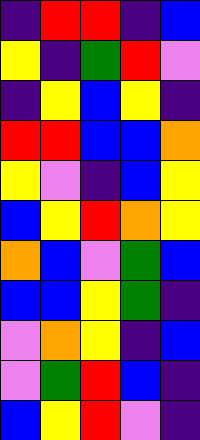[["indigo", "red", "red", "indigo", "blue"], ["yellow", "indigo", "green", "red", "violet"], ["indigo", "yellow", "blue", "yellow", "indigo"], ["red", "red", "blue", "blue", "orange"], ["yellow", "violet", "indigo", "blue", "yellow"], ["blue", "yellow", "red", "orange", "yellow"], ["orange", "blue", "violet", "green", "blue"], ["blue", "blue", "yellow", "green", "indigo"], ["violet", "orange", "yellow", "indigo", "blue"], ["violet", "green", "red", "blue", "indigo"], ["blue", "yellow", "red", "violet", "indigo"]]